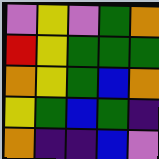[["violet", "yellow", "violet", "green", "orange"], ["red", "yellow", "green", "green", "green"], ["orange", "yellow", "green", "blue", "orange"], ["yellow", "green", "blue", "green", "indigo"], ["orange", "indigo", "indigo", "blue", "violet"]]